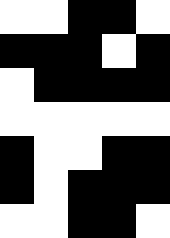[["white", "white", "black", "black", "white"], ["black", "black", "black", "white", "black"], ["white", "black", "black", "black", "black"], ["white", "white", "white", "white", "white"], ["black", "white", "white", "black", "black"], ["black", "white", "black", "black", "black"], ["white", "white", "black", "black", "white"]]